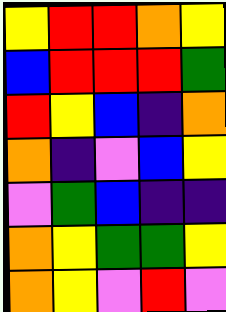[["yellow", "red", "red", "orange", "yellow"], ["blue", "red", "red", "red", "green"], ["red", "yellow", "blue", "indigo", "orange"], ["orange", "indigo", "violet", "blue", "yellow"], ["violet", "green", "blue", "indigo", "indigo"], ["orange", "yellow", "green", "green", "yellow"], ["orange", "yellow", "violet", "red", "violet"]]